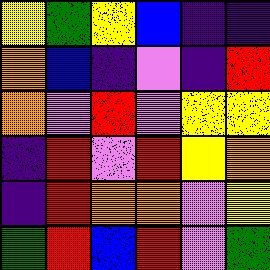[["yellow", "green", "yellow", "blue", "indigo", "indigo"], ["orange", "blue", "indigo", "violet", "indigo", "red"], ["orange", "violet", "red", "violet", "yellow", "yellow"], ["indigo", "red", "violet", "red", "yellow", "orange"], ["indigo", "red", "orange", "orange", "violet", "yellow"], ["green", "red", "blue", "red", "violet", "green"]]